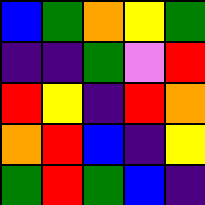[["blue", "green", "orange", "yellow", "green"], ["indigo", "indigo", "green", "violet", "red"], ["red", "yellow", "indigo", "red", "orange"], ["orange", "red", "blue", "indigo", "yellow"], ["green", "red", "green", "blue", "indigo"]]